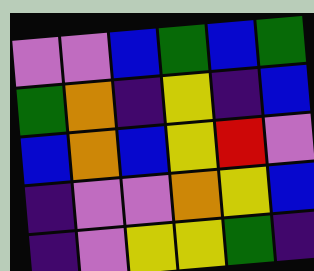[["violet", "violet", "blue", "green", "blue", "green"], ["green", "orange", "indigo", "yellow", "indigo", "blue"], ["blue", "orange", "blue", "yellow", "red", "violet"], ["indigo", "violet", "violet", "orange", "yellow", "blue"], ["indigo", "violet", "yellow", "yellow", "green", "indigo"]]